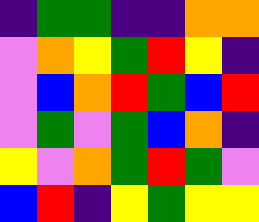[["indigo", "green", "green", "indigo", "indigo", "orange", "orange"], ["violet", "orange", "yellow", "green", "red", "yellow", "indigo"], ["violet", "blue", "orange", "red", "green", "blue", "red"], ["violet", "green", "violet", "green", "blue", "orange", "indigo"], ["yellow", "violet", "orange", "green", "red", "green", "violet"], ["blue", "red", "indigo", "yellow", "green", "yellow", "yellow"]]